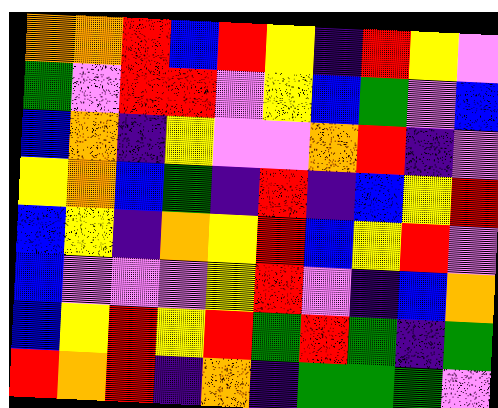[["orange", "orange", "red", "blue", "red", "yellow", "indigo", "red", "yellow", "violet"], ["green", "violet", "red", "red", "violet", "yellow", "blue", "green", "violet", "blue"], ["blue", "orange", "indigo", "yellow", "violet", "violet", "orange", "red", "indigo", "violet"], ["yellow", "orange", "blue", "green", "indigo", "red", "indigo", "blue", "yellow", "red"], ["blue", "yellow", "indigo", "orange", "yellow", "red", "blue", "yellow", "red", "violet"], ["blue", "violet", "violet", "violet", "yellow", "red", "violet", "indigo", "blue", "orange"], ["blue", "yellow", "red", "yellow", "red", "green", "red", "green", "indigo", "green"], ["red", "orange", "red", "indigo", "orange", "indigo", "green", "green", "green", "violet"]]